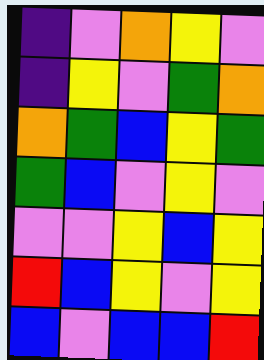[["indigo", "violet", "orange", "yellow", "violet"], ["indigo", "yellow", "violet", "green", "orange"], ["orange", "green", "blue", "yellow", "green"], ["green", "blue", "violet", "yellow", "violet"], ["violet", "violet", "yellow", "blue", "yellow"], ["red", "blue", "yellow", "violet", "yellow"], ["blue", "violet", "blue", "blue", "red"]]